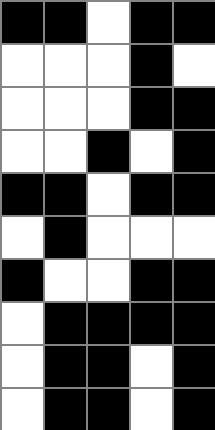[["black", "black", "white", "black", "black"], ["white", "white", "white", "black", "white"], ["white", "white", "white", "black", "black"], ["white", "white", "black", "white", "black"], ["black", "black", "white", "black", "black"], ["white", "black", "white", "white", "white"], ["black", "white", "white", "black", "black"], ["white", "black", "black", "black", "black"], ["white", "black", "black", "white", "black"], ["white", "black", "black", "white", "black"]]